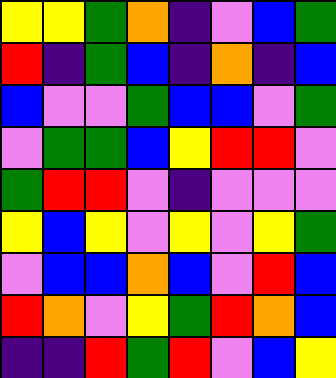[["yellow", "yellow", "green", "orange", "indigo", "violet", "blue", "green"], ["red", "indigo", "green", "blue", "indigo", "orange", "indigo", "blue"], ["blue", "violet", "violet", "green", "blue", "blue", "violet", "green"], ["violet", "green", "green", "blue", "yellow", "red", "red", "violet"], ["green", "red", "red", "violet", "indigo", "violet", "violet", "violet"], ["yellow", "blue", "yellow", "violet", "yellow", "violet", "yellow", "green"], ["violet", "blue", "blue", "orange", "blue", "violet", "red", "blue"], ["red", "orange", "violet", "yellow", "green", "red", "orange", "blue"], ["indigo", "indigo", "red", "green", "red", "violet", "blue", "yellow"]]